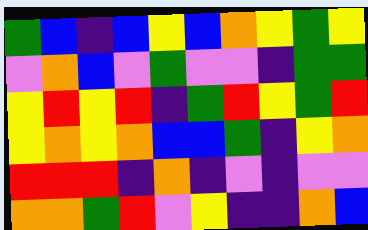[["green", "blue", "indigo", "blue", "yellow", "blue", "orange", "yellow", "green", "yellow"], ["violet", "orange", "blue", "violet", "green", "violet", "violet", "indigo", "green", "green"], ["yellow", "red", "yellow", "red", "indigo", "green", "red", "yellow", "green", "red"], ["yellow", "orange", "yellow", "orange", "blue", "blue", "green", "indigo", "yellow", "orange"], ["red", "red", "red", "indigo", "orange", "indigo", "violet", "indigo", "violet", "violet"], ["orange", "orange", "green", "red", "violet", "yellow", "indigo", "indigo", "orange", "blue"]]